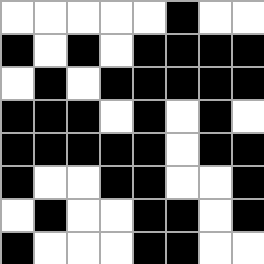[["white", "white", "white", "white", "white", "black", "white", "white"], ["black", "white", "black", "white", "black", "black", "black", "black"], ["white", "black", "white", "black", "black", "black", "black", "black"], ["black", "black", "black", "white", "black", "white", "black", "white"], ["black", "black", "black", "black", "black", "white", "black", "black"], ["black", "white", "white", "black", "black", "white", "white", "black"], ["white", "black", "white", "white", "black", "black", "white", "black"], ["black", "white", "white", "white", "black", "black", "white", "white"]]